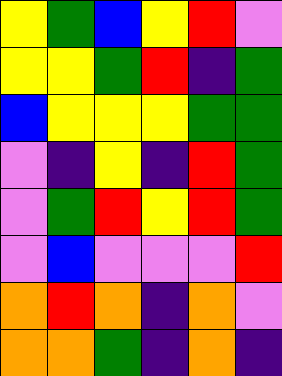[["yellow", "green", "blue", "yellow", "red", "violet"], ["yellow", "yellow", "green", "red", "indigo", "green"], ["blue", "yellow", "yellow", "yellow", "green", "green"], ["violet", "indigo", "yellow", "indigo", "red", "green"], ["violet", "green", "red", "yellow", "red", "green"], ["violet", "blue", "violet", "violet", "violet", "red"], ["orange", "red", "orange", "indigo", "orange", "violet"], ["orange", "orange", "green", "indigo", "orange", "indigo"]]